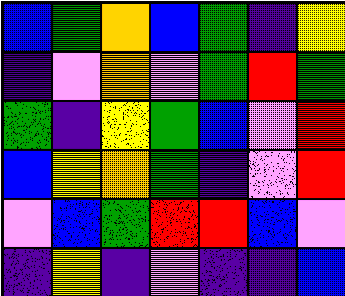[["blue", "green", "orange", "blue", "green", "indigo", "yellow"], ["indigo", "violet", "orange", "violet", "green", "red", "green"], ["green", "indigo", "yellow", "green", "blue", "violet", "red"], ["blue", "yellow", "orange", "green", "indigo", "violet", "red"], ["violet", "blue", "green", "red", "red", "blue", "violet"], ["indigo", "yellow", "indigo", "violet", "indigo", "indigo", "blue"]]